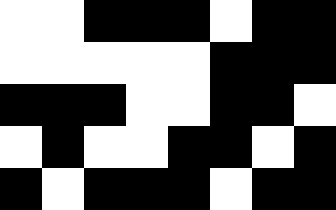[["white", "white", "black", "black", "black", "white", "black", "black"], ["white", "white", "white", "white", "white", "black", "black", "black"], ["black", "black", "black", "white", "white", "black", "black", "white"], ["white", "black", "white", "white", "black", "black", "white", "black"], ["black", "white", "black", "black", "black", "white", "black", "black"]]